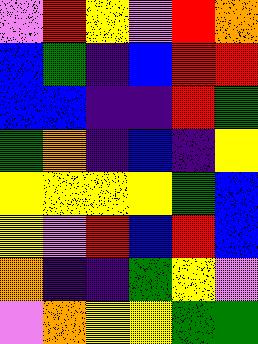[["violet", "red", "yellow", "violet", "red", "orange"], ["blue", "green", "indigo", "blue", "red", "red"], ["blue", "blue", "indigo", "indigo", "red", "green"], ["green", "orange", "indigo", "blue", "indigo", "yellow"], ["yellow", "yellow", "yellow", "yellow", "green", "blue"], ["yellow", "violet", "red", "blue", "red", "blue"], ["orange", "indigo", "indigo", "green", "yellow", "violet"], ["violet", "orange", "yellow", "yellow", "green", "green"]]